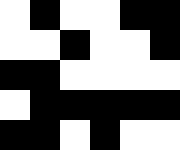[["white", "black", "white", "white", "black", "black"], ["white", "white", "black", "white", "white", "black"], ["black", "black", "white", "white", "white", "white"], ["white", "black", "black", "black", "black", "black"], ["black", "black", "white", "black", "white", "white"]]